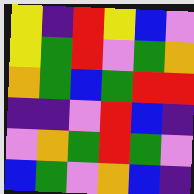[["yellow", "indigo", "red", "yellow", "blue", "violet"], ["yellow", "green", "red", "violet", "green", "orange"], ["orange", "green", "blue", "green", "red", "red"], ["indigo", "indigo", "violet", "red", "blue", "indigo"], ["violet", "orange", "green", "red", "green", "violet"], ["blue", "green", "violet", "orange", "blue", "indigo"]]